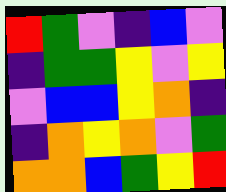[["red", "green", "violet", "indigo", "blue", "violet"], ["indigo", "green", "green", "yellow", "violet", "yellow"], ["violet", "blue", "blue", "yellow", "orange", "indigo"], ["indigo", "orange", "yellow", "orange", "violet", "green"], ["orange", "orange", "blue", "green", "yellow", "red"]]